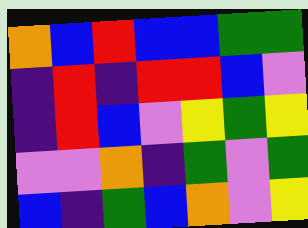[["orange", "blue", "red", "blue", "blue", "green", "green"], ["indigo", "red", "indigo", "red", "red", "blue", "violet"], ["indigo", "red", "blue", "violet", "yellow", "green", "yellow"], ["violet", "violet", "orange", "indigo", "green", "violet", "green"], ["blue", "indigo", "green", "blue", "orange", "violet", "yellow"]]